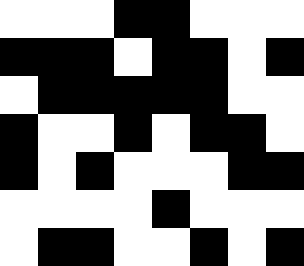[["white", "white", "white", "black", "black", "white", "white", "white"], ["black", "black", "black", "white", "black", "black", "white", "black"], ["white", "black", "black", "black", "black", "black", "white", "white"], ["black", "white", "white", "black", "white", "black", "black", "white"], ["black", "white", "black", "white", "white", "white", "black", "black"], ["white", "white", "white", "white", "black", "white", "white", "white"], ["white", "black", "black", "white", "white", "black", "white", "black"]]